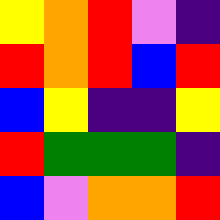[["yellow", "orange", "red", "violet", "indigo"], ["red", "orange", "red", "blue", "red"], ["blue", "yellow", "indigo", "indigo", "yellow"], ["red", "green", "green", "green", "indigo"], ["blue", "violet", "orange", "orange", "red"]]